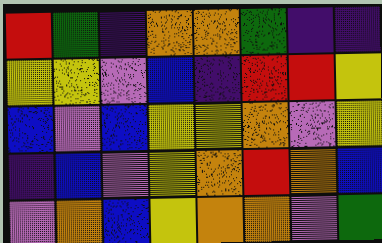[["red", "green", "indigo", "orange", "orange", "green", "indigo", "indigo"], ["yellow", "yellow", "violet", "blue", "indigo", "red", "red", "yellow"], ["blue", "violet", "blue", "yellow", "yellow", "orange", "violet", "yellow"], ["indigo", "blue", "violet", "yellow", "orange", "red", "orange", "blue"], ["violet", "orange", "blue", "yellow", "orange", "orange", "violet", "green"]]